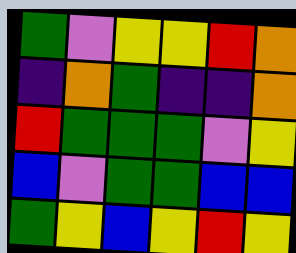[["green", "violet", "yellow", "yellow", "red", "orange"], ["indigo", "orange", "green", "indigo", "indigo", "orange"], ["red", "green", "green", "green", "violet", "yellow"], ["blue", "violet", "green", "green", "blue", "blue"], ["green", "yellow", "blue", "yellow", "red", "yellow"]]